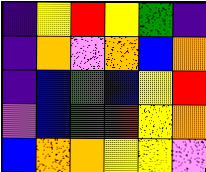[["indigo", "yellow", "red", "yellow", "green", "indigo"], ["indigo", "orange", "violet", "orange", "blue", "orange"], ["indigo", "blue", "green", "blue", "yellow", "red"], ["violet", "blue", "green", "red", "yellow", "orange"], ["blue", "orange", "orange", "yellow", "yellow", "violet"]]